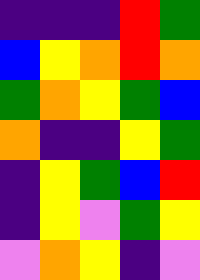[["indigo", "indigo", "indigo", "red", "green"], ["blue", "yellow", "orange", "red", "orange"], ["green", "orange", "yellow", "green", "blue"], ["orange", "indigo", "indigo", "yellow", "green"], ["indigo", "yellow", "green", "blue", "red"], ["indigo", "yellow", "violet", "green", "yellow"], ["violet", "orange", "yellow", "indigo", "violet"]]